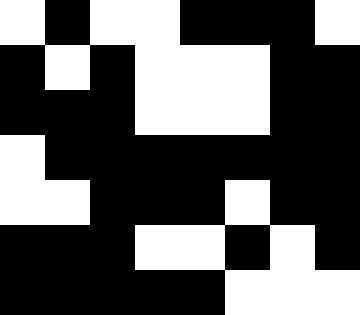[["white", "black", "white", "white", "black", "black", "black", "white"], ["black", "white", "black", "white", "white", "white", "black", "black"], ["black", "black", "black", "white", "white", "white", "black", "black"], ["white", "black", "black", "black", "black", "black", "black", "black"], ["white", "white", "black", "black", "black", "white", "black", "black"], ["black", "black", "black", "white", "white", "black", "white", "black"], ["black", "black", "black", "black", "black", "white", "white", "white"]]